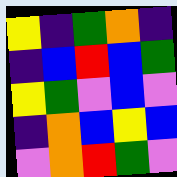[["yellow", "indigo", "green", "orange", "indigo"], ["indigo", "blue", "red", "blue", "green"], ["yellow", "green", "violet", "blue", "violet"], ["indigo", "orange", "blue", "yellow", "blue"], ["violet", "orange", "red", "green", "violet"]]